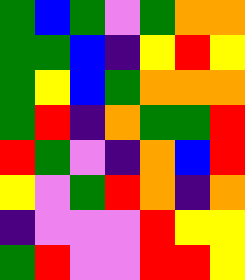[["green", "blue", "green", "violet", "green", "orange", "orange"], ["green", "green", "blue", "indigo", "yellow", "red", "yellow"], ["green", "yellow", "blue", "green", "orange", "orange", "orange"], ["green", "red", "indigo", "orange", "green", "green", "red"], ["red", "green", "violet", "indigo", "orange", "blue", "red"], ["yellow", "violet", "green", "red", "orange", "indigo", "orange"], ["indigo", "violet", "violet", "violet", "red", "yellow", "yellow"], ["green", "red", "violet", "violet", "red", "red", "yellow"]]